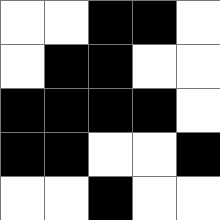[["white", "white", "black", "black", "white"], ["white", "black", "black", "white", "white"], ["black", "black", "black", "black", "white"], ["black", "black", "white", "white", "black"], ["white", "white", "black", "white", "white"]]